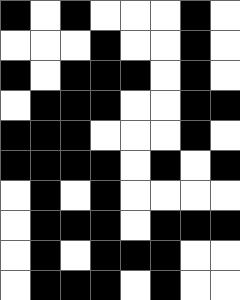[["black", "white", "black", "white", "white", "white", "black", "white"], ["white", "white", "white", "black", "white", "white", "black", "white"], ["black", "white", "black", "black", "black", "white", "black", "white"], ["white", "black", "black", "black", "white", "white", "black", "black"], ["black", "black", "black", "white", "white", "white", "black", "white"], ["black", "black", "black", "black", "white", "black", "white", "black"], ["white", "black", "white", "black", "white", "white", "white", "white"], ["white", "black", "black", "black", "white", "black", "black", "black"], ["white", "black", "white", "black", "black", "black", "white", "white"], ["white", "black", "black", "black", "white", "black", "white", "white"]]